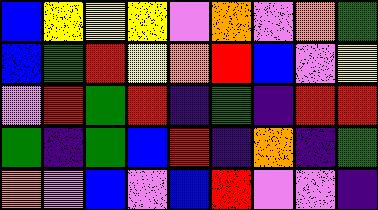[["blue", "yellow", "yellow", "yellow", "violet", "orange", "violet", "orange", "green"], ["blue", "green", "red", "yellow", "orange", "red", "blue", "violet", "yellow"], ["violet", "red", "green", "red", "indigo", "green", "indigo", "red", "red"], ["green", "indigo", "green", "blue", "red", "indigo", "orange", "indigo", "green"], ["orange", "violet", "blue", "violet", "blue", "red", "violet", "violet", "indigo"]]